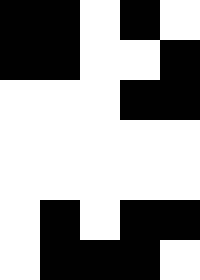[["black", "black", "white", "black", "white"], ["black", "black", "white", "white", "black"], ["white", "white", "white", "black", "black"], ["white", "white", "white", "white", "white"], ["white", "white", "white", "white", "white"], ["white", "black", "white", "black", "black"], ["white", "black", "black", "black", "white"]]